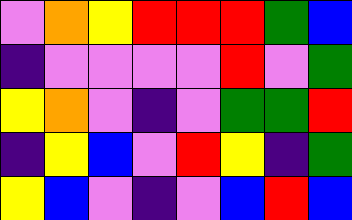[["violet", "orange", "yellow", "red", "red", "red", "green", "blue"], ["indigo", "violet", "violet", "violet", "violet", "red", "violet", "green"], ["yellow", "orange", "violet", "indigo", "violet", "green", "green", "red"], ["indigo", "yellow", "blue", "violet", "red", "yellow", "indigo", "green"], ["yellow", "blue", "violet", "indigo", "violet", "blue", "red", "blue"]]